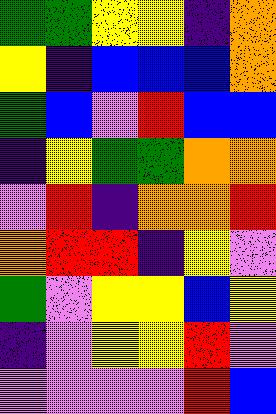[["green", "green", "yellow", "yellow", "indigo", "orange"], ["yellow", "indigo", "blue", "blue", "blue", "orange"], ["green", "blue", "violet", "red", "blue", "blue"], ["indigo", "yellow", "green", "green", "orange", "orange"], ["violet", "red", "indigo", "orange", "orange", "red"], ["orange", "red", "red", "indigo", "yellow", "violet"], ["green", "violet", "yellow", "yellow", "blue", "yellow"], ["indigo", "violet", "yellow", "yellow", "red", "violet"], ["violet", "violet", "violet", "violet", "red", "blue"]]